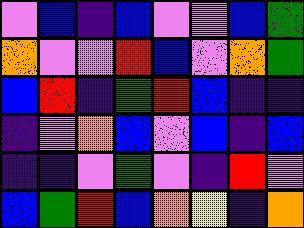[["violet", "blue", "indigo", "blue", "violet", "violet", "blue", "green"], ["orange", "violet", "violet", "red", "blue", "violet", "orange", "green"], ["blue", "red", "indigo", "green", "red", "blue", "indigo", "indigo"], ["indigo", "violet", "orange", "blue", "violet", "blue", "indigo", "blue"], ["indigo", "indigo", "violet", "green", "violet", "indigo", "red", "violet"], ["blue", "green", "red", "blue", "orange", "yellow", "indigo", "orange"]]